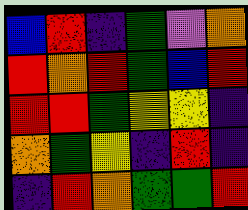[["blue", "red", "indigo", "green", "violet", "orange"], ["red", "orange", "red", "green", "blue", "red"], ["red", "red", "green", "yellow", "yellow", "indigo"], ["orange", "green", "yellow", "indigo", "red", "indigo"], ["indigo", "red", "orange", "green", "green", "red"]]